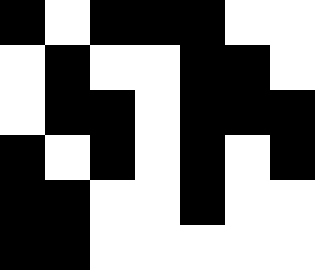[["black", "white", "black", "black", "black", "white", "white"], ["white", "black", "white", "white", "black", "black", "white"], ["white", "black", "black", "white", "black", "black", "black"], ["black", "white", "black", "white", "black", "white", "black"], ["black", "black", "white", "white", "black", "white", "white"], ["black", "black", "white", "white", "white", "white", "white"]]